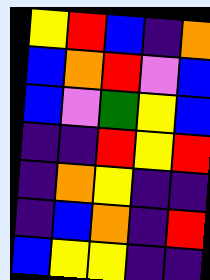[["yellow", "red", "blue", "indigo", "orange"], ["blue", "orange", "red", "violet", "blue"], ["blue", "violet", "green", "yellow", "blue"], ["indigo", "indigo", "red", "yellow", "red"], ["indigo", "orange", "yellow", "indigo", "indigo"], ["indigo", "blue", "orange", "indigo", "red"], ["blue", "yellow", "yellow", "indigo", "indigo"]]